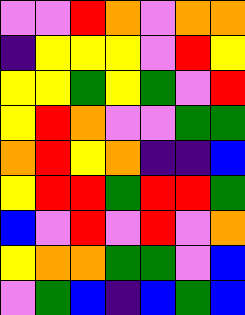[["violet", "violet", "red", "orange", "violet", "orange", "orange"], ["indigo", "yellow", "yellow", "yellow", "violet", "red", "yellow"], ["yellow", "yellow", "green", "yellow", "green", "violet", "red"], ["yellow", "red", "orange", "violet", "violet", "green", "green"], ["orange", "red", "yellow", "orange", "indigo", "indigo", "blue"], ["yellow", "red", "red", "green", "red", "red", "green"], ["blue", "violet", "red", "violet", "red", "violet", "orange"], ["yellow", "orange", "orange", "green", "green", "violet", "blue"], ["violet", "green", "blue", "indigo", "blue", "green", "blue"]]